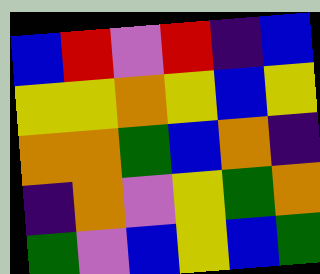[["blue", "red", "violet", "red", "indigo", "blue"], ["yellow", "yellow", "orange", "yellow", "blue", "yellow"], ["orange", "orange", "green", "blue", "orange", "indigo"], ["indigo", "orange", "violet", "yellow", "green", "orange"], ["green", "violet", "blue", "yellow", "blue", "green"]]